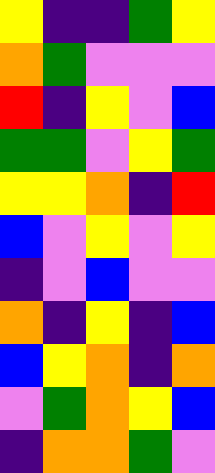[["yellow", "indigo", "indigo", "green", "yellow"], ["orange", "green", "violet", "violet", "violet"], ["red", "indigo", "yellow", "violet", "blue"], ["green", "green", "violet", "yellow", "green"], ["yellow", "yellow", "orange", "indigo", "red"], ["blue", "violet", "yellow", "violet", "yellow"], ["indigo", "violet", "blue", "violet", "violet"], ["orange", "indigo", "yellow", "indigo", "blue"], ["blue", "yellow", "orange", "indigo", "orange"], ["violet", "green", "orange", "yellow", "blue"], ["indigo", "orange", "orange", "green", "violet"]]